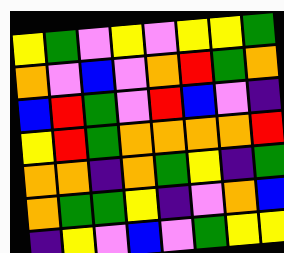[["yellow", "green", "violet", "yellow", "violet", "yellow", "yellow", "green"], ["orange", "violet", "blue", "violet", "orange", "red", "green", "orange"], ["blue", "red", "green", "violet", "red", "blue", "violet", "indigo"], ["yellow", "red", "green", "orange", "orange", "orange", "orange", "red"], ["orange", "orange", "indigo", "orange", "green", "yellow", "indigo", "green"], ["orange", "green", "green", "yellow", "indigo", "violet", "orange", "blue"], ["indigo", "yellow", "violet", "blue", "violet", "green", "yellow", "yellow"]]